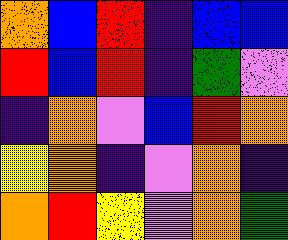[["orange", "blue", "red", "indigo", "blue", "blue"], ["red", "blue", "red", "indigo", "green", "violet"], ["indigo", "orange", "violet", "blue", "red", "orange"], ["yellow", "orange", "indigo", "violet", "orange", "indigo"], ["orange", "red", "yellow", "violet", "orange", "green"]]